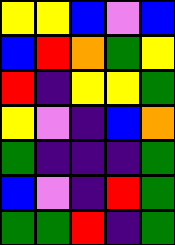[["yellow", "yellow", "blue", "violet", "blue"], ["blue", "red", "orange", "green", "yellow"], ["red", "indigo", "yellow", "yellow", "green"], ["yellow", "violet", "indigo", "blue", "orange"], ["green", "indigo", "indigo", "indigo", "green"], ["blue", "violet", "indigo", "red", "green"], ["green", "green", "red", "indigo", "green"]]